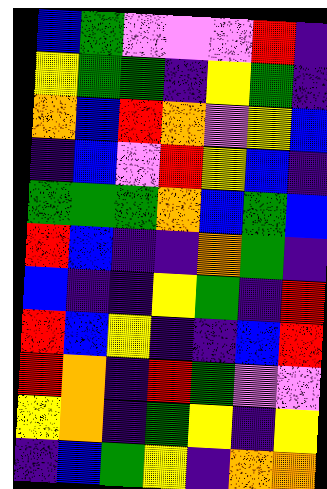[["blue", "green", "violet", "violet", "violet", "red", "indigo"], ["yellow", "green", "green", "indigo", "yellow", "green", "indigo"], ["orange", "blue", "red", "orange", "violet", "yellow", "blue"], ["indigo", "blue", "violet", "red", "yellow", "blue", "indigo"], ["green", "green", "green", "orange", "blue", "green", "blue"], ["red", "blue", "indigo", "indigo", "orange", "green", "indigo"], ["blue", "indigo", "indigo", "yellow", "green", "indigo", "red"], ["red", "blue", "yellow", "indigo", "indigo", "blue", "red"], ["red", "orange", "indigo", "red", "green", "violet", "violet"], ["yellow", "orange", "indigo", "green", "yellow", "indigo", "yellow"], ["indigo", "blue", "green", "yellow", "indigo", "orange", "orange"]]